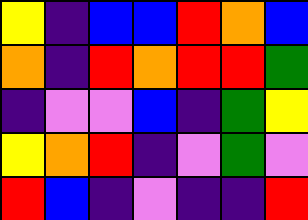[["yellow", "indigo", "blue", "blue", "red", "orange", "blue"], ["orange", "indigo", "red", "orange", "red", "red", "green"], ["indigo", "violet", "violet", "blue", "indigo", "green", "yellow"], ["yellow", "orange", "red", "indigo", "violet", "green", "violet"], ["red", "blue", "indigo", "violet", "indigo", "indigo", "red"]]